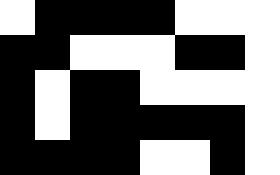[["white", "black", "black", "black", "black", "white", "white", "white"], ["black", "black", "white", "white", "white", "black", "black", "white"], ["black", "white", "black", "black", "white", "white", "white", "white"], ["black", "white", "black", "black", "black", "black", "black", "white"], ["black", "black", "black", "black", "white", "white", "black", "white"]]